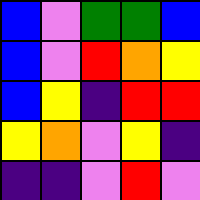[["blue", "violet", "green", "green", "blue"], ["blue", "violet", "red", "orange", "yellow"], ["blue", "yellow", "indigo", "red", "red"], ["yellow", "orange", "violet", "yellow", "indigo"], ["indigo", "indigo", "violet", "red", "violet"]]